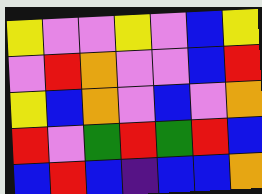[["yellow", "violet", "violet", "yellow", "violet", "blue", "yellow"], ["violet", "red", "orange", "violet", "violet", "blue", "red"], ["yellow", "blue", "orange", "violet", "blue", "violet", "orange"], ["red", "violet", "green", "red", "green", "red", "blue"], ["blue", "red", "blue", "indigo", "blue", "blue", "orange"]]